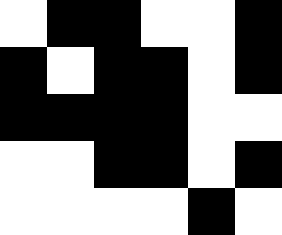[["white", "black", "black", "white", "white", "black"], ["black", "white", "black", "black", "white", "black"], ["black", "black", "black", "black", "white", "white"], ["white", "white", "black", "black", "white", "black"], ["white", "white", "white", "white", "black", "white"]]